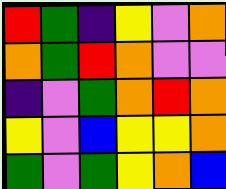[["red", "green", "indigo", "yellow", "violet", "orange"], ["orange", "green", "red", "orange", "violet", "violet"], ["indigo", "violet", "green", "orange", "red", "orange"], ["yellow", "violet", "blue", "yellow", "yellow", "orange"], ["green", "violet", "green", "yellow", "orange", "blue"]]